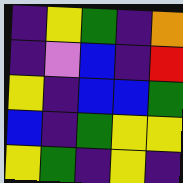[["indigo", "yellow", "green", "indigo", "orange"], ["indigo", "violet", "blue", "indigo", "red"], ["yellow", "indigo", "blue", "blue", "green"], ["blue", "indigo", "green", "yellow", "yellow"], ["yellow", "green", "indigo", "yellow", "indigo"]]